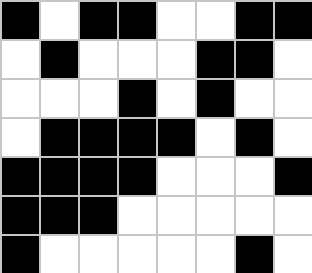[["black", "white", "black", "black", "white", "white", "black", "black"], ["white", "black", "white", "white", "white", "black", "black", "white"], ["white", "white", "white", "black", "white", "black", "white", "white"], ["white", "black", "black", "black", "black", "white", "black", "white"], ["black", "black", "black", "black", "white", "white", "white", "black"], ["black", "black", "black", "white", "white", "white", "white", "white"], ["black", "white", "white", "white", "white", "white", "black", "white"]]